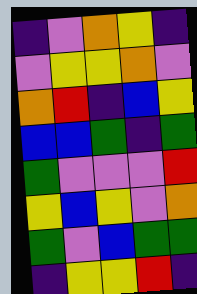[["indigo", "violet", "orange", "yellow", "indigo"], ["violet", "yellow", "yellow", "orange", "violet"], ["orange", "red", "indigo", "blue", "yellow"], ["blue", "blue", "green", "indigo", "green"], ["green", "violet", "violet", "violet", "red"], ["yellow", "blue", "yellow", "violet", "orange"], ["green", "violet", "blue", "green", "green"], ["indigo", "yellow", "yellow", "red", "indigo"]]